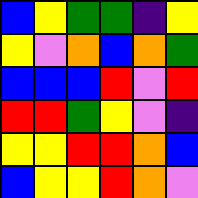[["blue", "yellow", "green", "green", "indigo", "yellow"], ["yellow", "violet", "orange", "blue", "orange", "green"], ["blue", "blue", "blue", "red", "violet", "red"], ["red", "red", "green", "yellow", "violet", "indigo"], ["yellow", "yellow", "red", "red", "orange", "blue"], ["blue", "yellow", "yellow", "red", "orange", "violet"]]